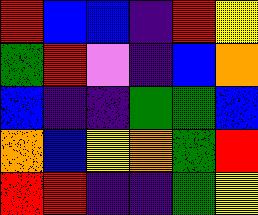[["red", "blue", "blue", "indigo", "red", "yellow"], ["green", "red", "violet", "indigo", "blue", "orange"], ["blue", "indigo", "indigo", "green", "green", "blue"], ["orange", "blue", "yellow", "orange", "green", "red"], ["red", "red", "indigo", "indigo", "green", "yellow"]]